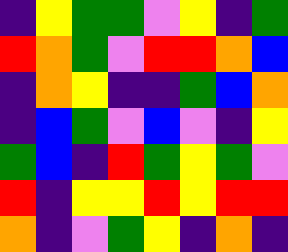[["indigo", "yellow", "green", "green", "violet", "yellow", "indigo", "green"], ["red", "orange", "green", "violet", "red", "red", "orange", "blue"], ["indigo", "orange", "yellow", "indigo", "indigo", "green", "blue", "orange"], ["indigo", "blue", "green", "violet", "blue", "violet", "indigo", "yellow"], ["green", "blue", "indigo", "red", "green", "yellow", "green", "violet"], ["red", "indigo", "yellow", "yellow", "red", "yellow", "red", "red"], ["orange", "indigo", "violet", "green", "yellow", "indigo", "orange", "indigo"]]